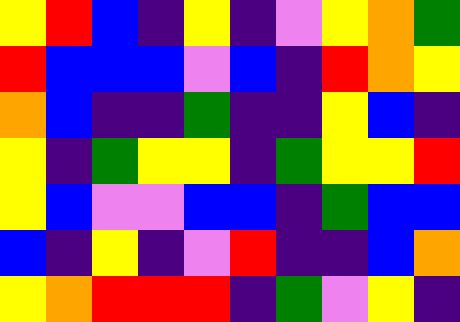[["yellow", "red", "blue", "indigo", "yellow", "indigo", "violet", "yellow", "orange", "green"], ["red", "blue", "blue", "blue", "violet", "blue", "indigo", "red", "orange", "yellow"], ["orange", "blue", "indigo", "indigo", "green", "indigo", "indigo", "yellow", "blue", "indigo"], ["yellow", "indigo", "green", "yellow", "yellow", "indigo", "green", "yellow", "yellow", "red"], ["yellow", "blue", "violet", "violet", "blue", "blue", "indigo", "green", "blue", "blue"], ["blue", "indigo", "yellow", "indigo", "violet", "red", "indigo", "indigo", "blue", "orange"], ["yellow", "orange", "red", "red", "red", "indigo", "green", "violet", "yellow", "indigo"]]